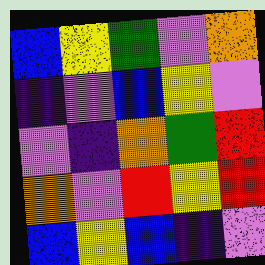[["blue", "yellow", "green", "violet", "orange"], ["indigo", "violet", "blue", "yellow", "violet"], ["violet", "indigo", "orange", "green", "red"], ["orange", "violet", "red", "yellow", "red"], ["blue", "yellow", "blue", "indigo", "violet"]]